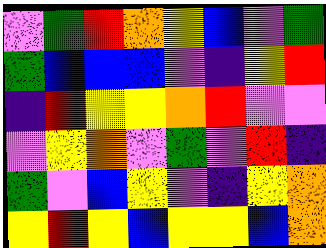[["violet", "green", "red", "orange", "yellow", "blue", "violet", "green"], ["green", "blue", "blue", "blue", "violet", "indigo", "yellow", "red"], ["indigo", "red", "yellow", "yellow", "orange", "red", "violet", "violet"], ["violet", "yellow", "orange", "violet", "green", "violet", "red", "indigo"], ["green", "violet", "blue", "yellow", "violet", "indigo", "yellow", "orange"], ["yellow", "red", "yellow", "blue", "yellow", "yellow", "blue", "orange"]]